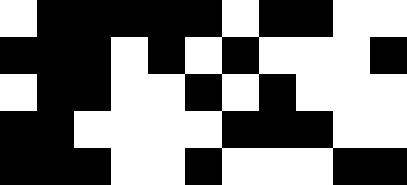[["white", "black", "black", "black", "black", "black", "white", "black", "black", "white", "white"], ["black", "black", "black", "white", "black", "white", "black", "white", "white", "white", "black"], ["white", "black", "black", "white", "white", "black", "white", "black", "white", "white", "white"], ["black", "black", "white", "white", "white", "white", "black", "black", "black", "white", "white"], ["black", "black", "black", "white", "white", "black", "white", "white", "white", "black", "black"]]